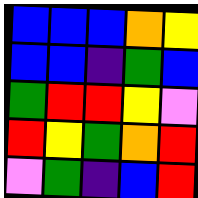[["blue", "blue", "blue", "orange", "yellow"], ["blue", "blue", "indigo", "green", "blue"], ["green", "red", "red", "yellow", "violet"], ["red", "yellow", "green", "orange", "red"], ["violet", "green", "indigo", "blue", "red"]]